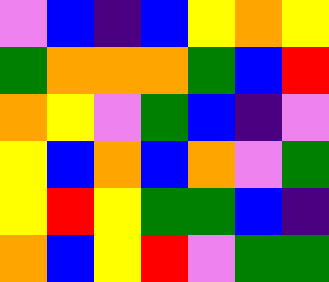[["violet", "blue", "indigo", "blue", "yellow", "orange", "yellow"], ["green", "orange", "orange", "orange", "green", "blue", "red"], ["orange", "yellow", "violet", "green", "blue", "indigo", "violet"], ["yellow", "blue", "orange", "blue", "orange", "violet", "green"], ["yellow", "red", "yellow", "green", "green", "blue", "indigo"], ["orange", "blue", "yellow", "red", "violet", "green", "green"]]